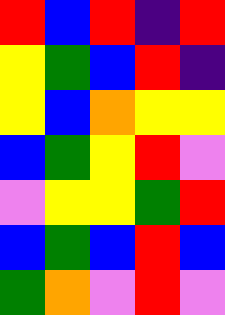[["red", "blue", "red", "indigo", "red"], ["yellow", "green", "blue", "red", "indigo"], ["yellow", "blue", "orange", "yellow", "yellow"], ["blue", "green", "yellow", "red", "violet"], ["violet", "yellow", "yellow", "green", "red"], ["blue", "green", "blue", "red", "blue"], ["green", "orange", "violet", "red", "violet"]]